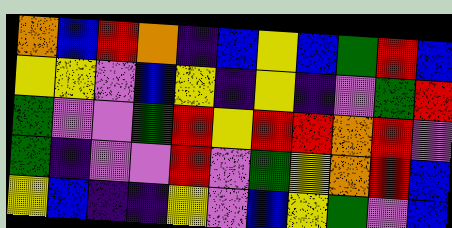[["orange", "blue", "red", "orange", "indigo", "blue", "yellow", "blue", "green", "red", "blue"], ["yellow", "yellow", "violet", "blue", "yellow", "indigo", "yellow", "indigo", "violet", "green", "red"], ["green", "violet", "violet", "green", "red", "yellow", "red", "red", "orange", "red", "violet"], ["green", "indigo", "violet", "violet", "red", "violet", "green", "yellow", "orange", "red", "blue"], ["yellow", "blue", "indigo", "indigo", "yellow", "violet", "blue", "yellow", "green", "violet", "blue"]]